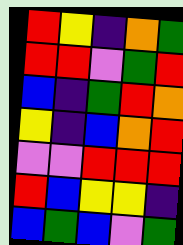[["red", "yellow", "indigo", "orange", "green"], ["red", "red", "violet", "green", "red"], ["blue", "indigo", "green", "red", "orange"], ["yellow", "indigo", "blue", "orange", "red"], ["violet", "violet", "red", "red", "red"], ["red", "blue", "yellow", "yellow", "indigo"], ["blue", "green", "blue", "violet", "green"]]